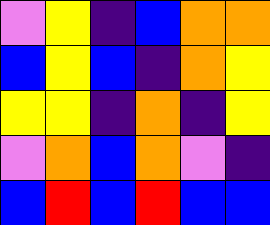[["violet", "yellow", "indigo", "blue", "orange", "orange"], ["blue", "yellow", "blue", "indigo", "orange", "yellow"], ["yellow", "yellow", "indigo", "orange", "indigo", "yellow"], ["violet", "orange", "blue", "orange", "violet", "indigo"], ["blue", "red", "blue", "red", "blue", "blue"]]